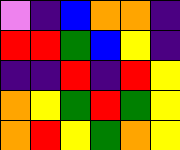[["violet", "indigo", "blue", "orange", "orange", "indigo"], ["red", "red", "green", "blue", "yellow", "indigo"], ["indigo", "indigo", "red", "indigo", "red", "yellow"], ["orange", "yellow", "green", "red", "green", "yellow"], ["orange", "red", "yellow", "green", "orange", "yellow"]]